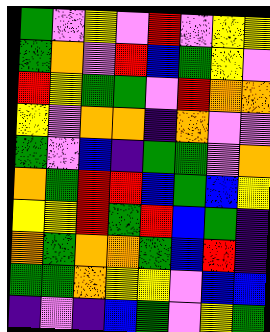[["green", "violet", "yellow", "violet", "red", "violet", "yellow", "yellow"], ["green", "orange", "violet", "red", "blue", "green", "yellow", "violet"], ["red", "yellow", "green", "green", "violet", "red", "orange", "orange"], ["yellow", "violet", "orange", "orange", "indigo", "orange", "violet", "violet"], ["green", "violet", "blue", "indigo", "green", "green", "violet", "orange"], ["orange", "green", "red", "red", "blue", "green", "blue", "yellow"], ["yellow", "yellow", "red", "green", "red", "blue", "green", "indigo"], ["orange", "green", "orange", "orange", "green", "blue", "red", "indigo"], ["green", "green", "orange", "yellow", "yellow", "violet", "blue", "blue"], ["indigo", "violet", "indigo", "blue", "green", "violet", "yellow", "green"]]